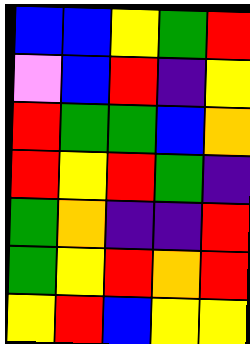[["blue", "blue", "yellow", "green", "red"], ["violet", "blue", "red", "indigo", "yellow"], ["red", "green", "green", "blue", "orange"], ["red", "yellow", "red", "green", "indigo"], ["green", "orange", "indigo", "indigo", "red"], ["green", "yellow", "red", "orange", "red"], ["yellow", "red", "blue", "yellow", "yellow"]]